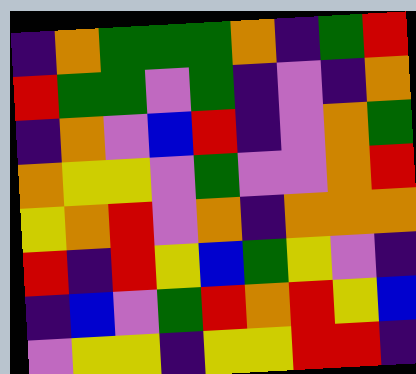[["indigo", "orange", "green", "green", "green", "orange", "indigo", "green", "red"], ["red", "green", "green", "violet", "green", "indigo", "violet", "indigo", "orange"], ["indigo", "orange", "violet", "blue", "red", "indigo", "violet", "orange", "green"], ["orange", "yellow", "yellow", "violet", "green", "violet", "violet", "orange", "red"], ["yellow", "orange", "red", "violet", "orange", "indigo", "orange", "orange", "orange"], ["red", "indigo", "red", "yellow", "blue", "green", "yellow", "violet", "indigo"], ["indigo", "blue", "violet", "green", "red", "orange", "red", "yellow", "blue"], ["violet", "yellow", "yellow", "indigo", "yellow", "yellow", "red", "red", "indigo"]]